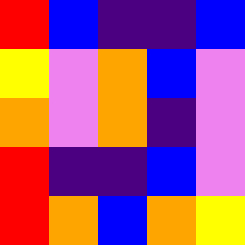[["red", "blue", "indigo", "indigo", "blue"], ["yellow", "violet", "orange", "blue", "violet"], ["orange", "violet", "orange", "indigo", "violet"], ["red", "indigo", "indigo", "blue", "violet"], ["red", "orange", "blue", "orange", "yellow"]]